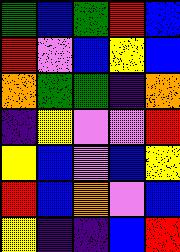[["green", "blue", "green", "red", "blue"], ["red", "violet", "blue", "yellow", "blue"], ["orange", "green", "green", "indigo", "orange"], ["indigo", "yellow", "violet", "violet", "red"], ["yellow", "blue", "violet", "blue", "yellow"], ["red", "blue", "orange", "violet", "blue"], ["yellow", "indigo", "indigo", "blue", "red"]]